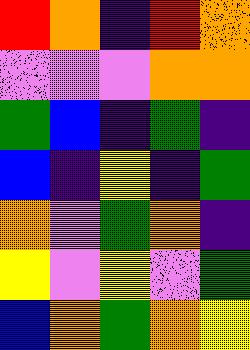[["red", "orange", "indigo", "red", "orange"], ["violet", "violet", "violet", "orange", "orange"], ["green", "blue", "indigo", "green", "indigo"], ["blue", "indigo", "yellow", "indigo", "green"], ["orange", "violet", "green", "orange", "indigo"], ["yellow", "violet", "yellow", "violet", "green"], ["blue", "orange", "green", "orange", "yellow"]]